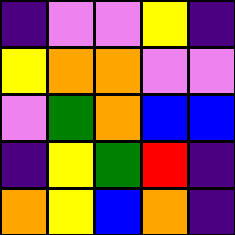[["indigo", "violet", "violet", "yellow", "indigo"], ["yellow", "orange", "orange", "violet", "violet"], ["violet", "green", "orange", "blue", "blue"], ["indigo", "yellow", "green", "red", "indigo"], ["orange", "yellow", "blue", "orange", "indigo"]]